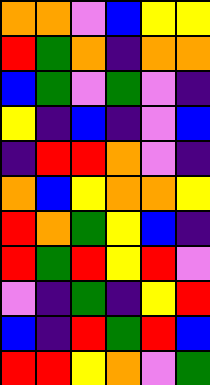[["orange", "orange", "violet", "blue", "yellow", "yellow"], ["red", "green", "orange", "indigo", "orange", "orange"], ["blue", "green", "violet", "green", "violet", "indigo"], ["yellow", "indigo", "blue", "indigo", "violet", "blue"], ["indigo", "red", "red", "orange", "violet", "indigo"], ["orange", "blue", "yellow", "orange", "orange", "yellow"], ["red", "orange", "green", "yellow", "blue", "indigo"], ["red", "green", "red", "yellow", "red", "violet"], ["violet", "indigo", "green", "indigo", "yellow", "red"], ["blue", "indigo", "red", "green", "red", "blue"], ["red", "red", "yellow", "orange", "violet", "green"]]